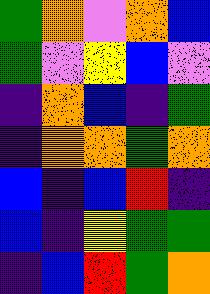[["green", "orange", "violet", "orange", "blue"], ["green", "violet", "yellow", "blue", "violet"], ["indigo", "orange", "blue", "indigo", "green"], ["indigo", "orange", "orange", "green", "orange"], ["blue", "indigo", "blue", "red", "indigo"], ["blue", "indigo", "yellow", "green", "green"], ["indigo", "blue", "red", "green", "orange"]]